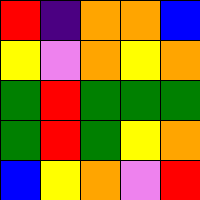[["red", "indigo", "orange", "orange", "blue"], ["yellow", "violet", "orange", "yellow", "orange"], ["green", "red", "green", "green", "green"], ["green", "red", "green", "yellow", "orange"], ["blue", "yellow", "orange", "violet", "red"]]